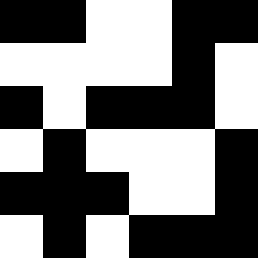[["black", "black", "white", "white", "black", "black"], ["white", "white", "white", "white", "black", "white"], ["black", "white", "black", "black", "black", "white"], ["white", "black", "white", "white", "white", "black"], ["black", "black", "black", "white", "white", "black"], ["white", "black", "white", "black", "black", "black"]]